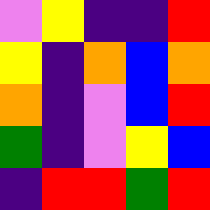[["violet", "yellow", "indigo", "indigo", "red"], ["yellow", "indigo", "orange", "blue", "orange"], ["orange", "indigo", "violet", "blue", "red"], ["green", "indigo", "violet", "yellow", "blue"], ["indigo", "red", "red", "green", "red"]]